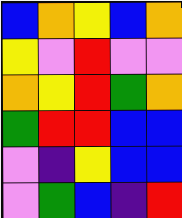[["blue", "orange", "yellow", "blue", "orange"], ["yellow", "violet", "red", "violet", "violet"], ["orange", "yellow", "red", "green", "orange"], ["green", "red", "red", "blue", "blue"], ["violet", "indigo", "yellow", "blue", "blue"], ["violet", "green", "blue", "indigo", "red"]]